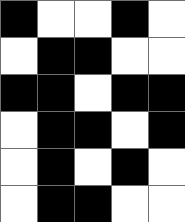[["black", "white", "white", "black", "white"], ["white", "black", "black", "white", "white"], ["black", "black", "white", "black", "black"], ["white", "black", "black", "white", "black"], ["white", "black", "white", "black", "white"], ["white", "black", "black", "white", "white"]]